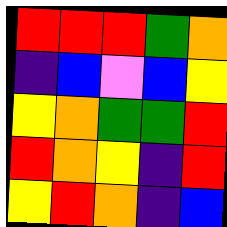[["red", "red", "red", "green", "orange"], ["indigo", "blue", "violet", "blue", "yellow"], ["yellow", "orange", "green", "green", "red"], ["red", "orange", "yellow", "indigo", "red"], ["yellow", "red", "orange", "indigo", "blue"]]